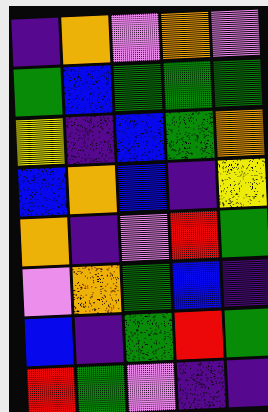[["indigo", "orange", "violet", "orange", "violet"], ["green", "blue", "green", "green", "green"], ["yellow", "indigo", "blue", "green", "orange"], ["blue", "orange", "blue", "indigo", "yellow"], ["orange", "indigo", "violet", "red", "green"], ["violet", "orange", "green", "blue", "indigo"], ["blue", "indigo", "green", "red", "green"], ["red", "green", "violet", "indigo", "indigo"]]